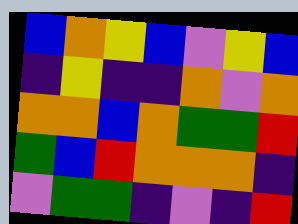[["blue", "orange", "yellow", "blue", "violet", "yellow", "blue"], ["indigo", "yellow", "indigo", "indigo", "orange", "violet", "orange"], ["orange", "orange", "blue", "orange", "green", "green", "red"], ["green", "blue", "red", "orange", "orange", "orange", "indigo"], ["violet", "green", "green", "indigo", "violet", "indigo", "red"]]